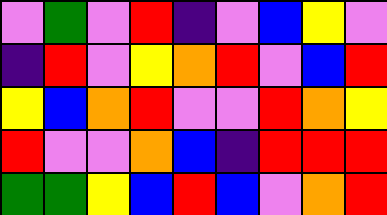[["violet", "green", "violet", "red", "indigo", "violet", "blue", "yellow", "violet"], ["indigo", "red", "violet", "yellow", "orange", "red", "violet", "blue", "red"], ["yellow", "blue", "orange", "red", "violet", "violet", "red", "orange", "yellow"], ["red", "violet", "violet", "orange", "blue", "indigo", "red", "red", "red"], ["green", "green", "yellow", "blue", "red", "blue", "violet", "orange", "red"]]